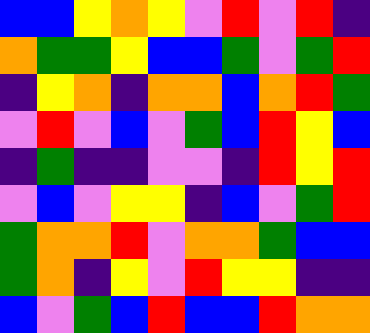[["blue", "blue", "yellow", "orange", "yellow", "violet", "red", "violet", "red", "indigo"], ["orange", "green", "green", "yellow", "blue", "blue", "green", "violet", "green", "red"], ["indigo", "yellow", "orange", "indigo", "orange", "orange", "blue", "orange", "red", "green"], ["violet", "red", "violet", "blue", "violet", "green", "blue", "red", "yellow", "blue"], ["indigo", "green", "indigo", "indigo", "violet", "violet", "indigo", "red", "yellow", "red"], ["violet", "blue", "violet", "yellow", "yellow", "indigo", "blue", "violet", "green", "red"], ["green", "orange", "orange", "red", "violet", "orange", "orange", "green", "blue", "blue"], ["green", "orange", "indigo", "yellow", "violet", "red", "yellow", "yellow", "indigo", "indigo"], ["blue", "violet", "green", "blue", "red", "blue", "blue", "red", "orange", "orange"]]